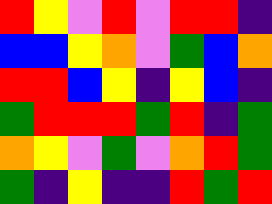[["red", "yellow", "violet", "red", "violet", "red", "red", "indigo"], ["blue", "blue", "yellow", "orange", "violet", "green", "blue", "orange"], ["red", "red", "blue", "yellow", "indigo", "yellow", "blue", "indigo"], ["green", "red", "red", "red", "green", "red", "indigo", "green"], ["orange", "yellow", "violet", "green", "violet", "orange", "red", "green"], ["green", "indigo", "yellow", "indigo", "indigo", "red", "green", "red"]]